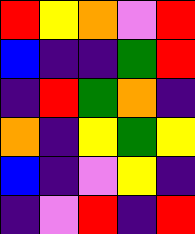[["red", "yellow", "orange", "violet", "red"], ["blue", "indigo", "indigo", "green", "red"], ["indigo", "red", "green", "orange", "indigo"], ["orange", "indigo", "yellow", "green", "yellow"], ["blue", "indigo", "violet", "yellow", "indigo"], ["indigo", "violet", "red", "indigo", "red"]]